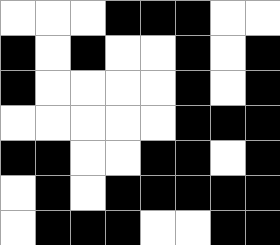[["white", "white", "white", "black", "black", "black", "white", "white"], ["black", "white", "black", "white", "white", "black", "white", "black"], ["black", "white", "white", "white", "white", "black", "white", "black"], ["white", "white", "white", "white", "white", "black", "black", "black"], ["black", "black", "white", "white", "black", "black", "white", "black"], ["white", "black", "white", "black", "black", "black", "black", "black"], ["white", "black", "black", "black", "white", "white", "black", "black"]]